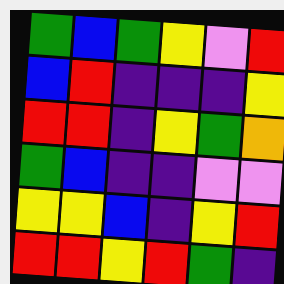[["green", "blue", "green", "yellow", "violet", "red"], ["blue", "red", "indigo", "indigo", "indigo", "yellow"], ["red", "red", "indigo", "yellow", "green", "orange"], ["green", "blue", "indigo", "indigo", "violet", "violet"], ["yellow", "yellow", "blue", "indigo", "yellow", "red"], ["red", "red", "yellow", "red", "green", "indigo"]]